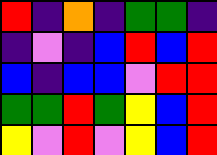[["red", "indigo", "orange", "indigo", "green", "green", "indigo"], ["indigo", "violet", "indigo", "blue", "red", "blue", "red"], ["blue", "indigo", "blue", "blue", "violet", "red", "red"], ["green", "green", "red", "green", "yellow", "blue", "red"], ["yellow", "violet", "red", "violet", "yellow", "blue", "red"]]